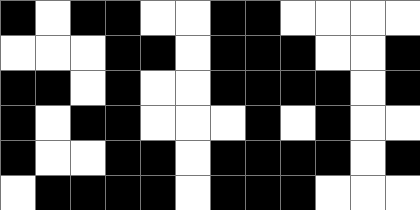[["black", "white", "black", "black", "white", "white", "black", "black", "white", "white", "white", "white"], ["white", "white", "white", "black", "black", "white", "black", "black", "black", "white", "white", "black"], ["black", "black", "white", "black", "white", "white", "black", "black", "black", "black", "white", "black"], ["black", "white", "black", "black", "white", "white", "white", "black", "white", "black", "white", "white"], ["black", "white", "white", "black", "black", "white", "black", "black", "black", "black", "white", "black"], ["white", "black", "black", "black", "black", "white", "black", "black", "black", "white", "white", "white"]]